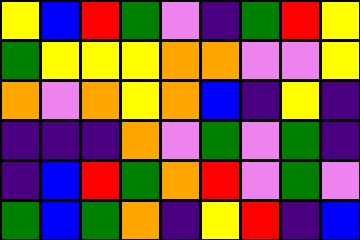[["yellow", "blue", "red", "green", "violet", "indigo", "green", "red", "yellow"], ["green", "yellow", "yellow", "yellow", "orange", "orange", "violet", "violet", "yellow"], ["orange", "violet", "orange", "yellow", "orange", "blue", "indigo", "yellow", "indigo"], ["indigo", "indigo", "indigo", "orange", "violet", "green", "violet", "green", "indigo"], ["indigo", "blue", "red", "green", "orange", "red", "violet", "green", "violet"], ["green", "blue", "green", "orange", "indigo", "yellow", "red", "indigo", "blue"]]